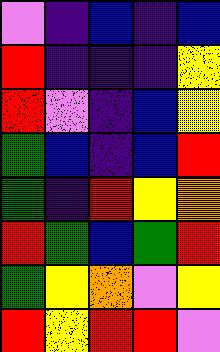[["violet", "indigo", "blue", "indigo", "blue"], ["red", "indigo", "indigo", "indigo", "yellow"], ["red", "violet", "indigo", "blue", "yellow"], ["green", "blue", "indigo", "blue", "red"], ["green", "indigo", "red", "yellow", "orange"], ["red", "green", "blue", "green", "red"], ["green", "yellow", "orange", "violet", "yellow"], ["red", "yellow", "red", "red", "violet"]]